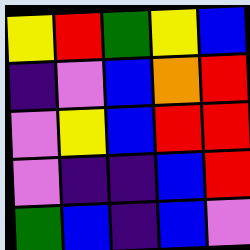[["yellow", "red", "green", "yellow", "blue"], ["indigo", "violet", "blue", "orange", "red"], ["violet", "yellow", "blue", "red", "red"], ["violet", "indigo", "indigo", "blue", "red"], ["green", "blue", "indigo", "blue", "violet"]]